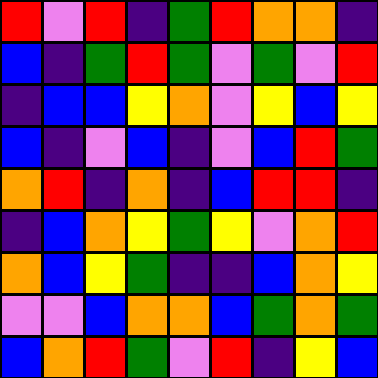[["red", "violet", "red", "indigo", "green", "red", "orange", "orange", "indigo"], ["blue", "indigo", "green", "red", "green", "violet", "green", "violet", "red"], ["indigo", "blue", "blue", "yellow", "orange", "violet", "yellow", "blue", "yellow"], ["blue", "indigo", "violet", "blue", "indigo", "violet", "blue", "red", "green"], ["orange", "red", "indigo", "orange", "indigo", "blue", "red", "red", "indigo"], ["indigo", "blue", "orange", "yellow", "green", "yellow", "violet", "orange", "red"], ["orange", "blue", "yellow", "green", "indigo", "indigo", "blue", "orange", "yellow"], ["violet", "violet", "blue", "orange", "orange", "blue", "green", "orange", "green"], ["blue", "orange", "red", "green", "violet", "red", "indigo", "yellow", "blue"]]